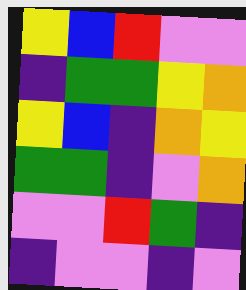[["yellow", "blue", "red", "violet", "violet"], ["indigo", "green", "green", "yellow", "orange"], ["yellow", "blue", "indigo", "orange", "yellow"], ["green", "green", "indigo", "violet", "orange"], ["violet", "violet", "red", "green", "indigo"], ["indigo", "violet", "violet", "indigo", "violet"]]